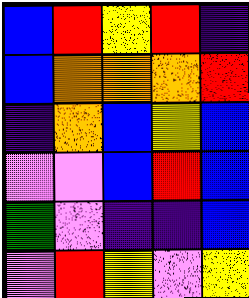[["blue", "red", "yellow", "red", "indigo"], ["blue", "orange", "orange", "orange", "red"], ["indigo", "orange", "blue", "yellow", "blue"], ["violet", "violet", "blue", "red", "blue"], ["green", "violet", "indigo", "indigo", "blue"], ["violet", "red", "yellow", "violet", "yellow"]]